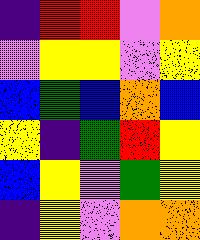[["indigo", "red", "red", "violet", "orange"], ["violet", "yellow", "yellow", "violet", "yellow"], ["blue", "green", "blue", "orange", "blue"], ["yellow", "indigo", "green", "red", "yellow"], ["blue", "yellow", "violet", "green", "yellow"], ["indigo", "yellow", "violet", "orange", "orange"]]